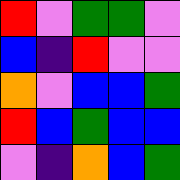[["red", "violet", "green", "green", "violet"], ["blue", "indigo", "red", "violet", "violet"], ["orange", "violet", "blue", "blue", "green"], ["red", "blue", "green", "blue", "blue"], ["violet", "indigo", "orange", "blue", "green"]]